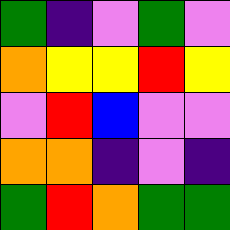[["green", "indigo", "violet", "green", "violet"], ["orange", "yellow", "yellow", "red", "yellow"], ["violet", "red", "blue", "violet", "violet"], ["orange", "orange", "indigo", "violet", "indigo"], ["green", "red", "orange", "green", "green"]]